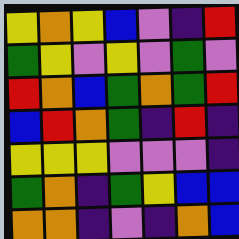[["yellow", "orange", "yellow", "blue", "violet", "indigo", "red"], ["green", "yellow", "violet", "yellow", "violet", "green", "violet"], ["red", "orange", "blue", "green", "orange", "green", "red"], ["blue", "red", "orange", "green", "indigo", "red", "indigo"], ["yellow", "yellow", "yellow", "violet", "violet", "violet", "indigo"], ["green", "orange", "indigo", "green", "yellow", "blue", "blue"], ["orange", "orange", "indigo", "violet", "indigo", "orange", "blue"]]